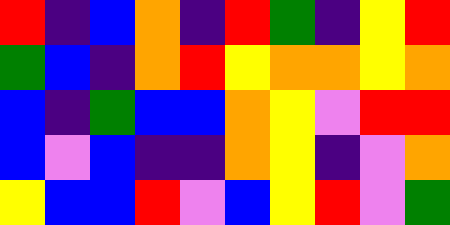[["red", "indigo", "blue", "orange", "indigo", "red", "green", "indigo", "yellow", "red"], ["green", "blue", "indigo", "orange", "red", "yellow", "orange", "orange", "yellow", "orange"], ["blue", "indigo", "green", "blue", "blue", "orange", "yellow", "violet", "red", "red"], ["blue", "violet", "blue", "indigo", "indigo", "orange", "yellow", "indigo", "violet", "orange"], ["yellow", "blue", "blue", "red", "violet", "blue", "yellow", "red", "violet", "green"]]